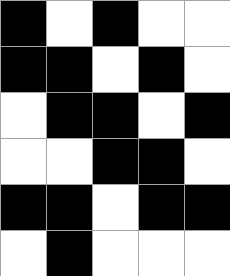[["black", "white", "black", "white", "white"], ["black", "black", "white", "black", "white"], ["white", "black", "black", "white", "black"], ["white", "white", "black", "black", "white"], ["black", "black", "white", "black", "black"], ["white", "black", "white", "white", "white"]]